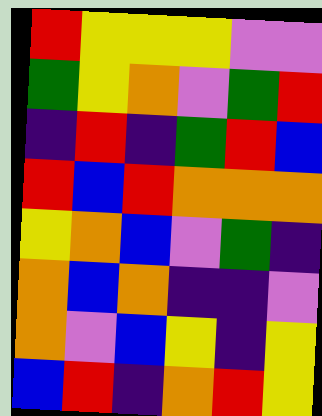[["red", "yellow", "yellow", "yellow", "violet", "violet"], ["green", "yellow", "orange", "violet", "green", "red"], ["indigo", "red", "indigo", "green", "red", "blue"], ["red", "blue", "red", "orange", "orange", "orange"], ["yellow", "orange", "blue", "violet", "green", "indigo"], ["orange", "blue", "orange", "indigo", "indigo", "violet"], ["orange", "violet", "blue", "yellow", "indigo", "yellow"], ["blue", "red", "indigo", "orange", "red", "yellow"]]